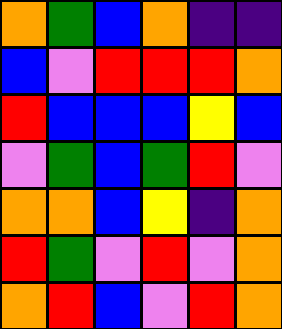[["orange", "green", "blue", "orange", "indigo", "indigo"], ["blue", "violet", "red", "red", "red", "orange"], ["red", "blue", "blue", "blue", "yellow", "blue"], ["violet", "green", "blue", "green", "red", "violet"], ["orange", "orange", "blue", "yellow", "indigo", "orange"], ["red", "green", "violet", "red", "violet", "orange"], ["orange", "red", "blue", "violet", "red", "orange"]]